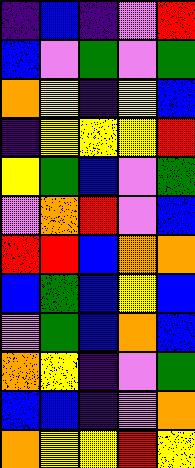[["indigo", "blue", "indigo", "violet", "red"], ["blue", "violet", "green", "violet", "green"], ["orange", "yellow", "indigo", "yellow", "blue"], ["indigo", "yellow", "yellow", "yellow", "red"], ["yellow", "green", "blue", "violet", "green"], ["violet", "orange", "red", "violet", "blue"], ["red", "red", "blue", "orange", "orange"], ["blue", "green", "blue", "yellow", "blue"], ["violet", "green", "blue", "orange", "blue"], ["orange", "yellow", "indigo", "violet", "green"], ["blue", "blue", "indigo", "violet", "orange"], ["orange", "yellow", "yellow", "red", "yellow"]]